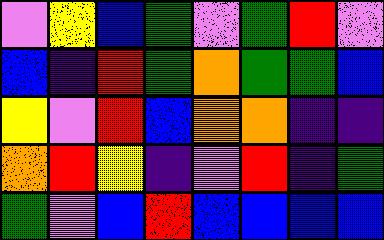[["violet", "yellow", "blue", "green", "violet", "green", "red", "violet"], ["blue", "indigo", "red", "green", "orange", "green", "green", "blue"], ["yellow", "violet", "red", "blue", "orange", "orange", "indigo", "indigo"], ["orange", "red", "yellow", "indigo", "violet", "red", "indigo", "green"], ["green", "violet", "blue", "red", "blue", "blue", "blue", "blue"]]